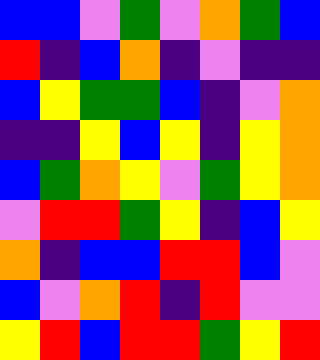[["blue", "blue", "violet", "green", "violet", "orange", "green", "blue"], ["red", "indigo", "blue", "orange", "indigo", "violet", "indigo", "indigo"], ["blue", "yellow", "green", "green", "blue", "indigo", "violet", "orange"], ["indigo", "indigo", "yellow", "blue", "yellow", "indigo", "yellow", "orange"], ["blue", "green", "orange", "yellow", "violet", "green", "yellow", "orange"], ["violet", "red", "red", "green", "yellow", "indigo", "blue", "yellow"], ["orange", "indigo", "blue", "blue", "red", "red", "blue", "violet"], ["blue", "violet", "orange", "red", "indigo", "red", "violet", "violet"], ["yellow", "red", "blue", "red", "red", "green", "yellow", "red"]]